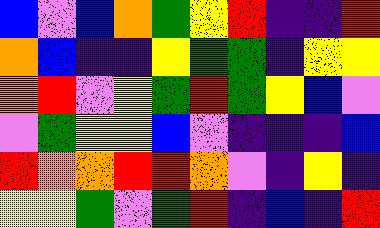[["blue", "violet", "blue", "orange", "green", "yellow", "red", "indigo", "indigo", "red"], ["orange", "blue", "indigo", "indigo", "yellow", "green", "green", "indigo", "yellow", "yellow"], ["orange", "red", "violet", "yellow", "green", "red", "green", "yellow", "blue", "violet"], ["violet", "green", "yellow", "yellow", "blue", "violet", "indigo", "indigo", "indigo", "blue"], ["red", "orange", "orange", "red", "red", "orange", "violet", "indigo", "yellow", "indigo"], ["yellow", "yellow", "green", "violet", "green", "red", "indigo", "blue", "indigo", "red"]]